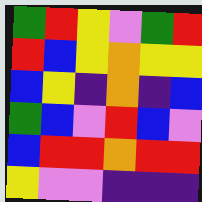[["green", "red", "yellow", "violet", "green", "red"], ["red", "blue", "yellow", "orange", "yellow", "yellow"], ["blue", "yellow", "indigo", "orange", "indigo", "blue"], ["green", "blue", "violet", "red", "blue", "violet"], ["blue", "red", "red", "orange", "red", "red"], ["yellow", "violet", "violet", "indigo", "indigo", "indigo"]]